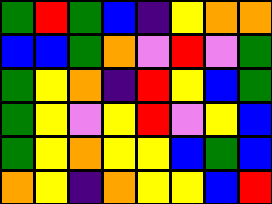[["green", "red", "green", "blue", "indigo", "yellow", "orange", "orange"], ["blue", "blue", "green", "orange", "violet", "red", "violet", "green"], ["green", "yellow", "orange", "indigo", "red", "yellow", "blue", "green"], ["green", "yellow", "violet", "yellow", "red", "violet", "yellow", "blue"], ["green", "yellow", "orange", "yellow", "yellow", "blue", "green", "blue"], ["orange", "yellow", "indigo", "orange", "yellow", "yellow", "blue", "red"]]